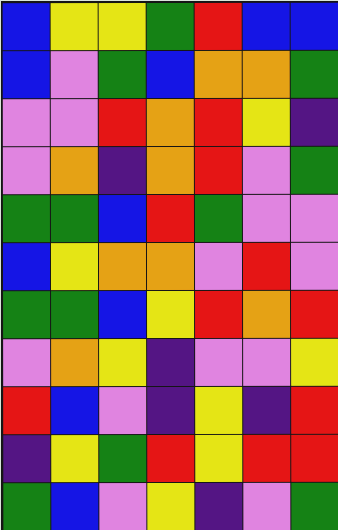[["blue", "yellow", "yellow", "green", "red", "blue", "blue"], ["blue", "violet", "green", "blue", "orange", "orange", "green"], ["violet", "violet", "red", "orange", "red", "yellow", "indigo"], ["violet", "orange", "indigo", "orange", "red", "violet", "green"], ["green", "green", "blue", "red", "green", "violet", "violet"], ["blue", "yellow", "orange", "orange", "violet", "red", "violet"], ["green", "green", "blue", "yellow", "red", "orange", "red"], ["violet", "orange", "yellow", "indigo", "violet", "violet", "yellow"], ["red", "blue", "violet", "indigo", "yellow", "indigo", "red"], ["indigo", "yellow", "green", "red", "yellow", "red", "red"], ["green", "blue", "violet", "yellow", "indigo", "violet", "green"]]